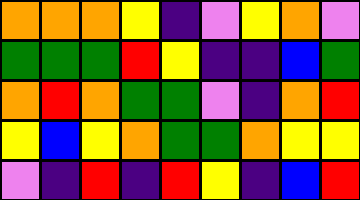[["orange", "orange", "orange", "yellow", "indigo", "violet", "yellow", "orange", "violet"], ["green", "green", "green", "red", "yellow", "indigo", "indigo", "blue", "green"], ["orange", "red", "orange", "green", "green", "violet", "indigo", "orange", "red"], ["yellow", "blue", "yellow", "orange", "green", "green", "orange", "yellow", "yellow"], ["violet", "indigo", "red", "indigo", "red", "yellow", "indigo", "blue", "red"]]